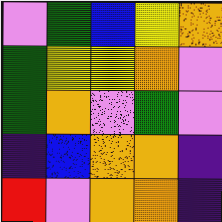[["violet", "green", "blue", "yellow", "orange"], ["green", "yellow", "yellow", "orange", "violet"], ["green", "orange", "violet", "green", "violet"], ["indigo", "blue", "orange", "orange", "indigo"], ["red", "violet", "orange", "orange", "indigo"]]